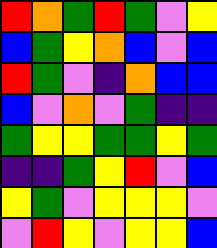[["red", "orange", "green", "red", "green", "violet", "yellow"], ["blue", "green", "yellow", "orange", "blue", "violet", "blue"], ["red", "green", "violet", "indigo", "orange", "blue", "blue"], ["blue", "violet", "orange", "violet", "green", "indigo", "indigo"], ["green", "yellow", "yellow", "green", "green", "yellow", "green"], ["indigo", "indigo", "green", "yellow", "red", "violet", "blue"], ["yellow", "green", "violet", "yellow", "yellow", "yellow", "violet"], ["violet", "red", "yellow", "violet", "yellow", "yellow", "blue"]]